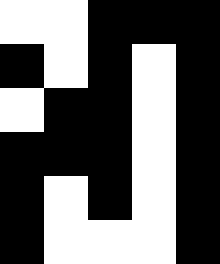[["white", "white", "black", "black", "black"], ["black", "white", "black", "white", "black"], ["white", "black", "black", "white", "black"], ["black", "black", "black", "white", "black"], ["black", "white", "black", "white", "black"], ["black", "white", "white", "white", "black"]]